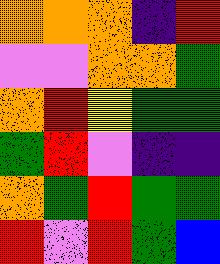[["orange", "orange", "orange", "indigo", "red"], ["violet", "violet", "orange", "orange", "green"], ["orange", "red", "yellow", "green", "green"], ["green", "red", "violet", "indigo", "indigo"], ["orange", "green", "red", "green", "green"], ["red", "violet", "red", "green", "blue"]]